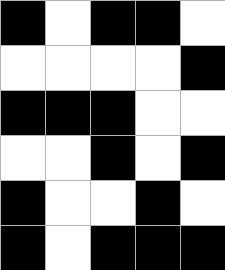[["black", "white", "black", "black", "white"], ["white", "white", "white", "white", "black"], ["black", "black", "black", "white", "white"], ["white", "white", "black", "white", "black"], ["black", "white", "white", "black", "white"], ["black", "white", "black", "black", "black"]]